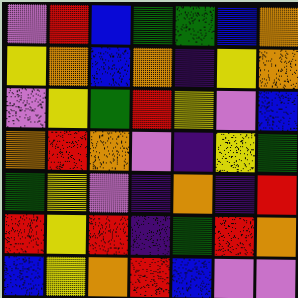[["violet", "red", "blue", "green", "green", "blue", "orange"], ["yellow", "orange", "blue", "orange", "indigo", "yellow", "orange"], ["violet", "yellow", "green", "red", "yellow", "violet", "blue"], ["orange", "red", "orange", "violet", "indigo", "yellow", "green"], ["green", "yellow", "violet", "indigo", "orange", "indigo", "red"], ["red", "yellow", "red", "indigo", "green", "red", "orange"], ["blue", "yellow", "orange", "red", "blue", "violet", "violet"]]